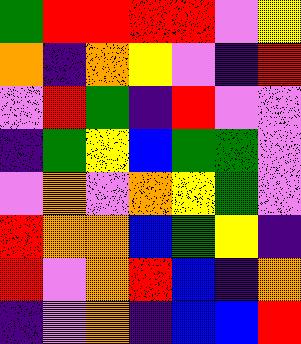[["green", "red", "red", "red", "red", "violet", "yellow"], ["orange", "indigo", "orange", "yellow", "violet", "indigo", "red"], ["violet", "red", "green", "indigo", "red", "violet", "violet"], ["indigo", "green", "yellow", "blue", "green", "green", "violet"], ["violet", "orange", "violet", "orange", "yellow", "green", "violet"], ["red", "orange", "orange", "blue", "green", "yellow", "indigo"], ["red", "violet", "orange", "red", "blue", "indigo", "orange"], ["indigo", "violet", "orange", "indigo", "blue", "blue", "red"]]